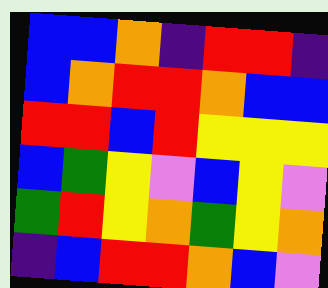[["blue", "blue", "orange", "indigo", "red", "red", "indigo"], ["blue", "orange", "red", "red", "orange", "blue", "blue"], ["red", "red", "blue", "red", "yellow", "yellow", "yellow"], ["blue", "green", "yellow", "violet", "blue", "yellow", "violet"], ["green", "red", "yellow", "orange", "green", "yellow", "orange"], ["indigo", "blue", "red", "red", "orange", "blue", "violet"]]